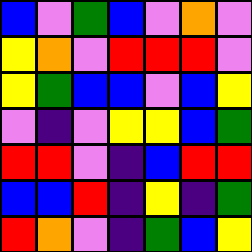[["blue", "violet", "green", "blue", "violet", "orange", "violet"], ["yellow", "orange", "violet", "red", "red", "red", "violet"], ["yellow", "green", "blue", "blue", "violet", "blue", "yellow"], ["violet", "indigo", "violet", "yellow", "yellow", "blue", "green"], ["red", "red", "violet", "indigo", "blue", "red", "red"], ["blue", "blue", "red", "indigo", "yellow", "indigo", "green"], ["red", "orange", "violet", "indigo", "green", "blue", "yellow"]]